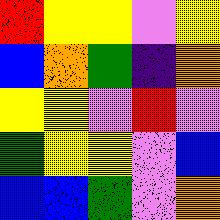[["red", "yellow", "yellow", "violet", "yellow"], ["blue", "orange", "green", "indigo", "orange"], ["yellow", "yellow", "violet", "red", "violet"], ["green", "yellow", "yellow", "violet", "blue"], ["blue", "blue", "green", "violet", "orange"]]